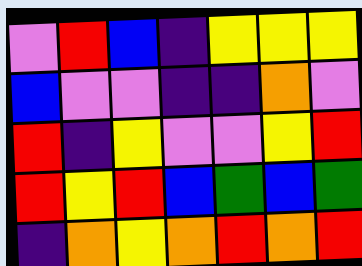[["violet", "red", "blue", "indigo", "yellow", "yellow", "yellow"], ["blue", "violet", "violet", "indigo", "indigo", "orange", "violet"], ["red", "indigo", "yellow", "violet", "violet", "yellow", "red"], ["red", "yellow", "red", "blue", "green", "blue", "green"], ["indigo", "orange", "yellow", "orange", "red", "orange", "red"]]